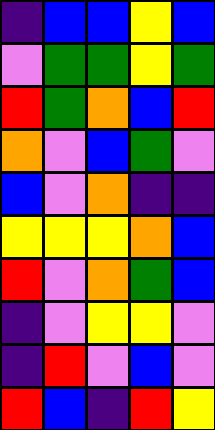[["indigo", "blue", "blue", "yellow", "blue"], ["violet", "green", "green", "yellow", "green"], ["red", "green", "orange", "blue", "red"], ["orange", "violet", "blue", "green", "violet"], ["blue", "violet", "orange", "indigo", "indigo"], ["yellow", "yellow", "yellow", "orange", "blue"], ["red", "violet", "orange", "green", "blue"], ["indigo", "violet", "yellow", "yellow", "violet"], ["indigo", "red", "violet", "blue", "violet"], ["red", "blue", "indigo", "red", "yellow"]]